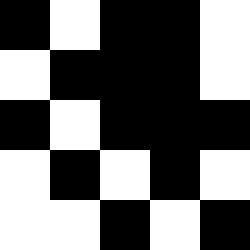[["black", "white", "black", "black", "white"], ["white", "black", "black", "black", "white"], ["black", "white", "black", "black", "black"], ["white", "black", "white", "black", "white"], ["white", "white", "black", "white", "black"]]